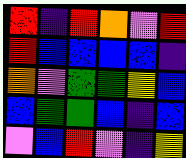[["red", "indigo", "red", "orange", "violet", "red"], ["red", "blue", "blue", "blue", "blue", "indigo"], ["orange", "violet", "green", "green", "yellow", "blue"], ["blue", "green", "green", "blue", "indigo", "blue"], ["violet", "blue", "red", "violet", "indigo", "yellow"]]